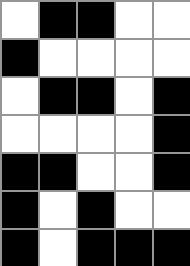[["white", "black", "black", "white", "white"], ["black", "white", "white", "white", "white"], ["white", "black", "black", "white", "black"], ["white", "white", "white", "white", "black"], ["black", "black", "white", "white", "black"], ["black", "white", "black", "white", "white"], ["black", "white", "black", "black", "black"]]